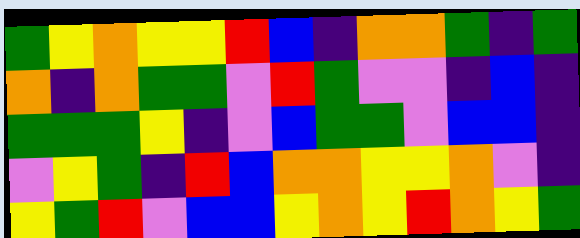[["green", "yellow", "orange", "yellow", "yellow", "red", "blue", "indigo", "orange", "orange", "green", "indigo", "green"], ["orange", "indigo", "orange", "green", "green", "violet", "red", "green", "violet", "violet", "indigo", "blue", "indigo"], ["green", "green", "green", "yellow", "indigo", "violet", "blue", "green", "green", "violet", "blue", "blue", "indigo"], ["violet", "yellow", "green", "indigo", "red", "blue", "orange", "orange", "yellow", "yellow", "orange", "violet", "indigo"], ["yellow", "green", "red", "violet", "blue", "blue", "yellow", "orange", "yellow", "red", "orange", "yellow", "green"]]